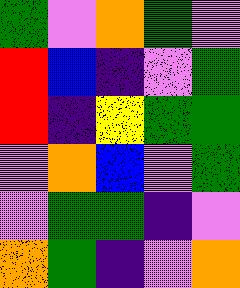[["green", "violet", "orange", "green", "violet"], ["red", "blue", "indigo", "violet", "green"], ["red", "indigo", "yellow", "green", "green"], ["violet", "orange", "blue", "violet", "green"], ["violet", "green", "green", "indigo", "violet"], ["orange", "green", "indigo", "violet", "orange"]]